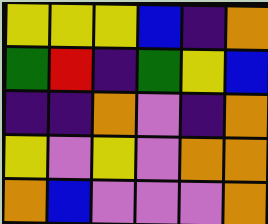[["yellow", "yellow", "yellow", "blue", "indigo", "orange"], ["green", "red", "indigo", "green", "yellow", "blue"], ["indigo", "indigo", "orange", "violet", "indigo", "orange"], ["yellow", "violet", "yellow", "violet", "orange", "orange"], ["orange", "blue", "violet", "violet", "violet", "orange"]]